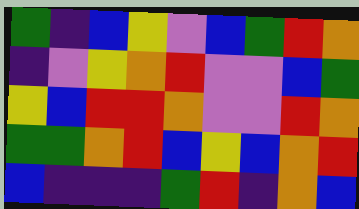[["green", "indigo", "blue", "yellow", "violet", "blue", "green", "red", "orange"], ["indigo", "violet", "yellow", "orange", "red", "violet", "violet", "blue", "green"], ["yellow", "blue", "red", "red", "orange", "violet", "violet", "red", "orange"], ["green", "green", "orange", "red", "blue", "yellow", "blue", "orange", "red"], ["blue", "indigo", "indigo", "indigo", "green", "red", "indigo", "orange", "blue"]]